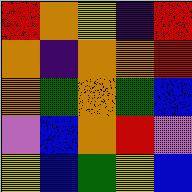[["red", "orange", "yellow", "indigo", "red"], ["orange", "indigo", "orange", "orange", "red"], ["orange", "green", "orange", "green", "blue"], ["violet", "blue", "orange", "red", "violet"], ["yellow", "blue", "green", "yellow", "blue"]]